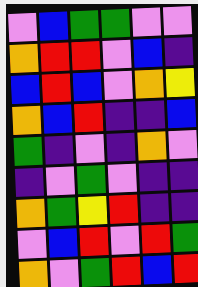[["violet", "blue", "green", "green", "violet", "violet"], ["orange", "red", "red", "violet", "blue", "indigo"], ["blue", "red", "blue", "violet", "orange", "yellow"], ["orange", "blue", "red", "indigo", "indigo", "blue"], ["green", "indigo", "violet", "indigo", "orange", "violet"], ["indigo", "violet", "green", "violet", "indigo", "indigo"], ["orange", "green", "yellow", "red", "indigo", "indigo"], ["violet", "blue", "red", "violet", "red", "green"], ["orange", "violet", "green", "red", "blue", "red"]]